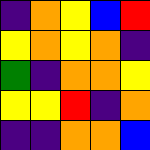[["indigo", "orange", "yellow", "blue", "red"], ["yellow", "orange", "yellow", "orange", "indigo"], ["green", "indigo", "orange", "orange", "yellow"], ["yellow", "yellow", "red", "indigo", "orange"], ["indigo", "indigo", "orange", "orange", "blue"]]